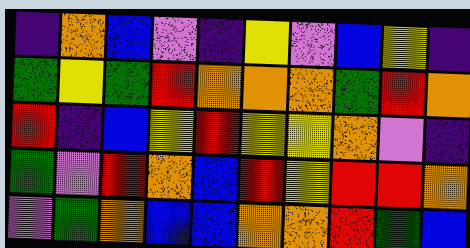[["indigo", "orange", "blue", "violet", "indigo", "yellow", "violet", "blue", "yellow", "indigo"], ["green", "yellow", "green", "red", "orange", "orange", "orange", "green", "red", "orange"], ["red", "indigo", "blue", "yellow", "red", "yellow", "yellow", "orange", "violet", "indigo"], ["green", "violet", "red", "orange", "blue", "red", "yellow", "red", "red", "orange"], ["violet", "green", "orange", "blue", "blue", "orange", "orange", "red", "green", "blue"]]